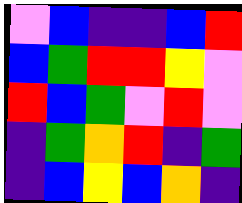[["violet", "blue", "indigo", "indigo", "blue", "red"], ["blue", "green", "red", "red", "yellow", "violet"], ["red", "blue", "green", "violet", "red", "violet"], ["indigo", "green", "orange", "red", "indigo", "green"], ["indigo", "blue", "yellow", "blue", "orange", "indigo"]]